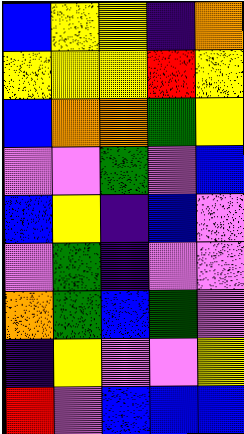[["blue", "yellow", "yellow", "indigo", "orange"], ["yellow", "yellow", "yellow", "red", "yellow"], ["blue", "orange", "orange", "green", "yellow"], ["violet", "violet", "green", "violet", "blue"], ["blue", "yellow", "indigo", "blue", "violet"], ["violet", "green", "indigo", "violet", "violet"], ["orange", "green", "blue", "green", "violet"], ["indigo", "yellow", "violet", "violet", "yellow"], ["red", "violet", "blue", "blue", "blue"]]